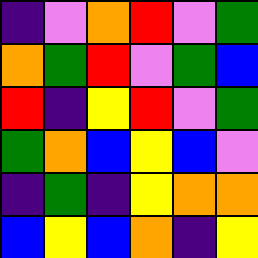[["indigo", "violet", "orange", "red", "violet", "green"], ["orange", "green", "red", "violet", "green", "blue"], ["red", "indigo", "yellow", "red", "violet", "green"], ["green", "orange", "blue", "yellow", "blue", "violet"], ["indigo", "green", "indigo", "yellow", "orange", "orange"], ["blue", "yellow", "blue", "orange", "indigo", "yellow"]]